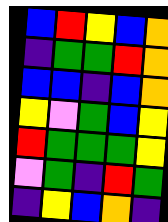[["blue", "red", "yellow", "blue", "orange"], ["indigo", "green", "green", "red", "orange"], ["blue", "blue", "indigo", "blue", "orange"], ["yellow", "violet", "green", "blue", "yellow"], ["red", "green", "green", "green", "yellow"], ["violet", "green", "indigo", "red", "green"], ["indigo", "yellow", "blue", "orange", "indigo"]]